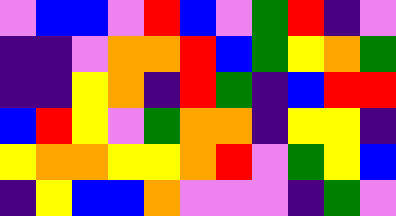[["violet", "blue", "blue", "violet", "red", "blue", "violet", "green", "red", "indigo", "violet"], ["indigo", "indigo", "violet", "orange", "orange", "red", "blue", "green", "yellow", "orange", "green"], ["indigo", "indigo", "yellow", "orange", "indigo", "red", "green", "indigo", "blue", "red", "red"], ["blue", "red", "yellow", "violet", "green", "orange", "orange", "indigo", "yellow", "yellow", "indigo"], ["yellow", "orange", "orange", "yellow", "yellow", "orange", "red", "violet", "green", "yellow", "blue"], ["indigo", "yellow", "blue", "blue", "orange", "violet", "violet", "violet", "indigo", "green", "violet"]]